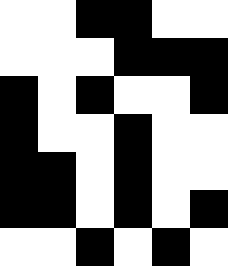[["white", "white", "black", "black", "white", "white"], ["white", "white", "white", "black", "black", "black"], ["black", "white", "black", "white", "white", "black"], ["black", "white", "white", "black", "white", "white"], ["black", "black", "white", "black", "white", "white"], ["black", "black", "white", "black", "white", "black"], ["white", "white", "black", "white", "black", "white"]]